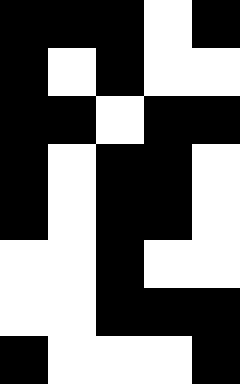[["black", "black", "black", "white", "black"], ["black", "white", "black", "white", "white"], ["black", "black", "white", "black", "black"], ["black", "white", "black", "black", "white"], ["black", "white", "black", "black", "white"], ["white", "white", "black", "white", "white"], ["white", "white", "black", "black", "black"], ["black", "white", "white", "white", "black"]]